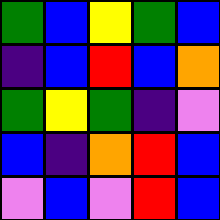[["green", "blue", "yellow", "green", "blue"], ["indigo", "blue", "red", "blue", "orange"], ["green", "yellow", "green", "indigo", "violet"], ["blue", "indigo", "orange", "red", "blue"], ["violet", "blue", "violet", "red", "blue"]]